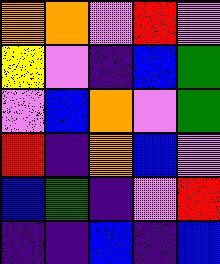[["orange", "orange", "violet", "red", "violet"], ["yellow", "violet", "indigo", "blue", "green"], ["violet", "blue", "orange", "violet", "green"], ["red", "indigo", "orange", "blue", "violet"], ["blue", "green", "indigo", "violet", "red"], ["indigo", "indigo", "blue", "indigo", "blue"]]